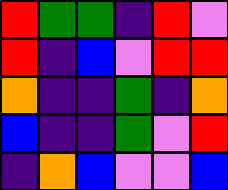[["red", "green", "green", "indigo", "red", "violet"], ["red", "indigo", "blue", "violet", "red", "red"], ["orange", "indigo", "indigo", "green", "indigo", "orange"], ["blue", "indigo", "indigo", "green", "violet", "red"], ["indigo", "orange", "blue", "violet", "violet", "blue"]]